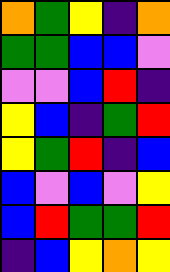[["orange", "green", "yellow", "indigo", "orange"], ["green", "green", "blue", "blue", "violet"], ["violet", "violet", "blue", "red", "indigo"], ["yellow", "blue", "indigo", "green", "red"], ["yellow", "green", "red", "indigo", "blue"], ["blue", "violet", "blue", "violet", "yellow"], ["blue", "red", "green", "green", "red"], ["indigo", "blue", "yellow", "orange", "yellow"]]